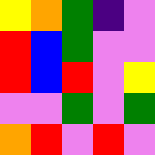[["yellow", "orange", "green", "indigo", "violet"], ["red", "blue", "green", "violet", "violet"], ["red", "blue", "red", "violet", "yellow"], ["violet", "violet", "green", "violet", "green"], ["orange", "red", "violet", "red", "violet"]]